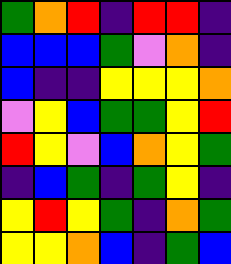[["green", "orange", "red", "indigo", "red", "red", "indigo"], ["blue", "blue", "blue", "green", "violet", "orange", "indigo"], ["blue", "indigo", "indigo", "yellow", "yellow", "yellow", "orange"], ["violet", "yellow", "blue", "green", "green", "yellow", "red"], ["red", "yellow", "violet", "blue", "orange", "yellow", "green"], ["indigo", "blue", "green", "indigo", "green", "yellow", "indigo"], ["yellow", "red", "yellow", "green", "indigo", "orange", "green"], ["yellow", "yellow", "orange", "blue", "indigo", "green", "blue"]]